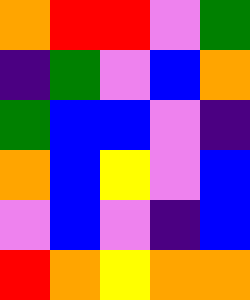[["orange", "red", "red", "violet", "green"], ["indigo", "green", "violet", "blue", "orange"], ["green", "blue", "blue", "violet", "indigo"], ["orange", "blue", "yellow", "violet", "blue"], ["violet", "blue", "violet", "indigo", "blue"], ["red", "orange", "yellow", "orange", "orange"]]